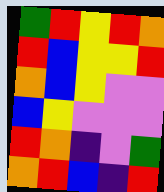[["green", "red", "yellow", "red", "orange"], ["red", "blue", "yellow", "yellow", "red"], ["orange", "blue", "yellow", "violet", "violet"], ["blue", "yellow", "violet", "violet", "violet"], ["red", "orange", "indigo", "violet", "green"], ["orange", "red", "blue", "indigo", "red"]]